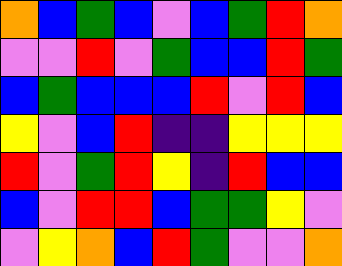[["orange", "blue", "green", "blue", "violet", "blue", "green", "red", "orange"], ["violet", "violet", "red", "violet", "green", "blue", "blue", "red", "green"], ["blue", "green", "blue", "blue", "blue", "red", "violet", "red", "blue"], ["yellow", "violet", "blue", "red", "indigo", "indigo", "yellow", "yellow", "yellow"], ["red", "violet", "green", "red", "yellow", "indigo", "red", "blue", "blue"], ["blue", "violet", "red", "red", "blue", "green", "green", "yellow", "violet"], ["violet", "yellow", "orange", "blue", "red", "green", "violet", "violet", "orange"]]